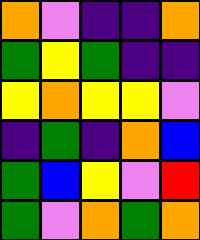[["orange", "violet", "indigo", "indigo", "orange"], ["green", "yellow", "green", "indigo", "indigo"], ["yellow", "orange", "yellow", "yellow", "violet"], ["indigo", "green", "indigo", "orange", "blue"], ["green", "blue", "yellow", "violet", "red"], ["green", "violet", "orange", "green", "orange"]]